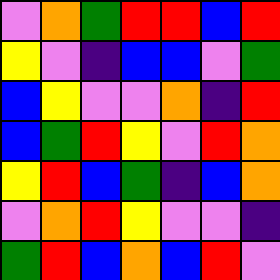[["violet", "orange", "green", "red", "red", "blue", "red"], ["yellow", "violet", "indigo", "blue", "blue", "violet", "green"], ["blue", "yellow", "violet", "violet", "orange", "indigo", "red"], ["blue", "green", "red", "yellow", "violet", "red", "orange"], ["yellow", "red", "blue", "green", "indigo", "blue", "orange"], ["violet", "orange", "red", "yellow", "violet", "violet", "indigo"], ["green", "red", "blue", "orange", "blue", "red", "violet"]]